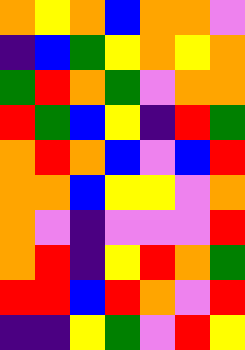[["orange", "yellow", "orange", "blue", "orange", "orange", "violet"], ["indigo", "blue", "green", "yellow", "orange", "yellow", "orange"], ["green", "red", "orange", "green", "violet", "orange", "orange"], ["red", "green", "blue", "yellow", "indigo", "red", "green"], ["orange", "red", "orange", "blue", "violet", "blue", "red"], ["orange", "orange", "blue", "yellow", "yellow", "violet", "orange"], ["orange", "violet", "indigo", "violet", "violet", "violet", "red"], ["orange", "red", "indigo", "yellow", "red", "orange", "green"], ["red", "red", "blue", "red", "orange", "violet", "red"], ["indigo", "indigo", "yellow", "green", "violet", "red", "yellow"]]